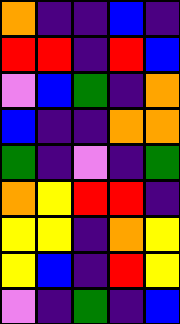[["orange", "indigo", "indigo", "blue", "indigo"], ["red", "red", "indigo", "red", "blue"], ["violet", "blue", "green", "indigo", "orange"], ["blue", "indigo", "indigo", "orange", "orange"], ["green", "indigo", "violet", "indigo", "green"], ["orange", "yellow", "red", "red", "indigo"], ["yellow", "yellow", "indigo", "orange", "yellow"], ["yellow", "blue", "indigo", "red", "yellow"], ["violet", "indigo", "green", "indigo", "blue"]]